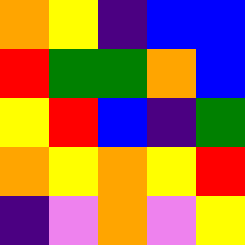[["orange", "yellow", "indigo", "blue", "blue"], ["red", "green", "green", "orange", "blue"], ["yellow", "red", "blue", "indigo", "green"], ["orange", "yellow", "orange", "yellow", "red"], ["indigo", "violet", "orange", "violet", "yellow"]]